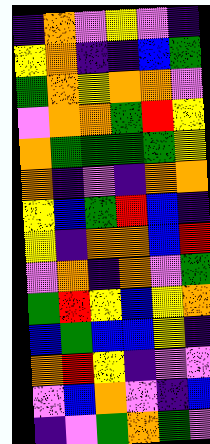[["indigo", "orange", "violet", "yellow", "violet", "indigo"], ["yellow", "orange", "indigo", "indigo", "blue", "green"], ["green", "orange", "yellow", "orange", "orange", "violet"], ["violet", "orange", "orange", "green", "red", "yellow"], ["orange", "green", "green", "green", "green", "yellow"], ["orange", "indigo", "violet", "indigo", "orange", "orange"], ["yellow", "blue", "green", "red", "blue", "indigo"], ["yellow", "indigo", "orange", "orange", "blue", "red"], ["violet", "orange", "indigo", "orange", "violet", "green"], ["green", "red", "yellow", "blue", "yellow", "orange"], ["blue", "green", "blue", "blue", "yellow", "indigo"], ["orange", "red", "yellow", "indigo", "violet", "violet"], ["violet", "blue", "orange", "violet", "indigo", "blue"], ["indigo", "violet", "green", "orange", "green", "violet"]]